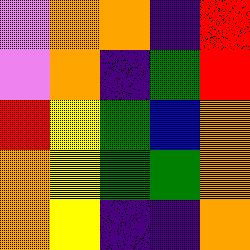[["violet", "orange", "orange", "indigo", "red"], ["violet", "orange", "indigo", "green", "red"], ["red", "yellow", "green", "blue", "orange"], ["orange", "yellow", "green", "green", "orange"], ["orange", "yellow", "indigo", "indigo", "orange"]]